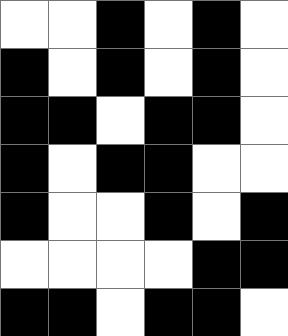[["white", "white", "black", "white", "black", "white"], ["black", "white", "black", "white", "black", "white"], ["black", "black", "white", "black", "black", "white"], ["black", "white", "black", "black", "white", "white"], ["black", "white", "white", "black", "white", "black"], ["white", "white", "white", "white", "black", "black"], ["black", "black", "white", "black", "black", "white"]]